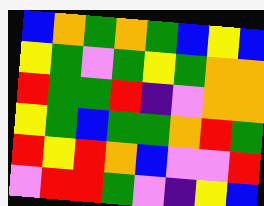[["blue", "orange", "green", "orange", "green", "blue", "yellow", "blue"], ["yellow", "green", "violet", "green", "yellow", "green", "orange", "orange"], ["red", "green", "green", "red", "indigo", "violet", "orange", "orange"], ["yellow", "green", "blue", "green", "green", "orange", "red", "green"], ["red", "yellow", "red", "orange", "blue", "violet", "violet", "red"], ["violet", "red", "red", "green", "violet", "indigo", "yellow", "blue"]]